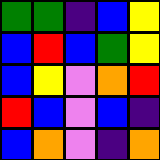[["green", "green", "indigo", "blue", "yellow"], ["blue", "red", "blue", "green", "yellow"], ["blue", "yellow", "violet", "orange", "red"], ["red", "blue", "violet", "blue", "indigo"], ["blue", "orange", "violet", "indigo", "orange"]]